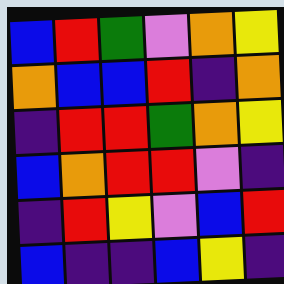[["blue", "red", "green", "violet", "orange", "yellow"], ["orange", "blue", "blue", "red", "indigo", "orange"], ["indigo", "red", "red", "green", "orange", "yellow"], ["blue", "orange", "red", "red", "violet", "indigo"], ["indigo", "red", "yellow", "violet", "blue", "red"], ["blue", "indigo", "indigo", "blue", "yellow", "indigo"]]